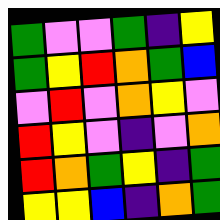[["green", "violet", "violet", "green", "indigo", "yellow"], ["green", "yellow", "red", "orange", "green", "blue"], ["violet", "red", "violet", "orange", "yellow", "violet"], ["red", "yellow", "violet", "indigo", "violet", "orange"], ["red", "orange", "green", "yellow", "indigo", "green"], ["yellow", "yellow", "blue", "indigo", "orange", "green"]]